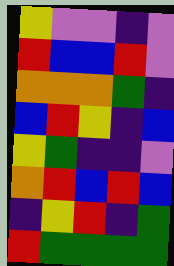[["yellow", "violet", "violet", "indigo", "violet"], ["red", "blue", "blue", "red", "violet"], ["orange", "orange", "orange", "green", "indigo"], ["blue", "red", "yellow", "indigo", "blue"], ["yellow", "green", "indigo", "indigo", "violet"], ["orange", "red", "blue", "red", "blue"], ["indigo", "yellow", "red", "indigo", "green"], ["red", "green", "green", "green", "green"]]